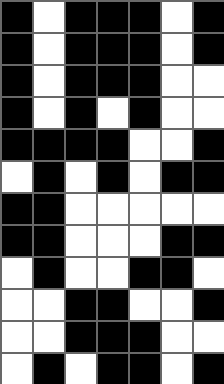[["black", "white", "black", "black", "black", "white", "black"], ["black", "white", "black", "black", "black", "white", "black"], ["black", "white", "black", "black", "black", "white", "white"], ["black", "white", "black", "white", "black", "white", "white"], ["black", "black", "black", "black", "white", "white", "black"], ["white", "black", "white", "black", "white", "black", "black"], ["black", "black", "white", "white", "white", "white", "white"], ["black", "black", "white", "white", "white", "black", "black"], ["white", "black", "white", "white", "black", "black", "white"], ["white", "white", "black", "black", "white", "white", "black"], ["white", "white", "black", "black", "black", "white", "white"], ["white", "black", "white", "black", "black", "white", "black"]]